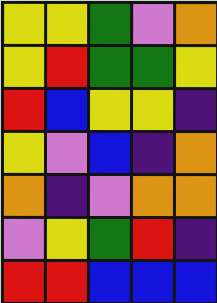[["yellow", "yellow", "green", "violet", "orange"], ["yellow", "red", "green", "green", "yellow"], ["red", "blue", "yellow", "yellow", "indigo"], ["yellow", "violet", "blue", "indigo", "orange"], ["orange", "indigo", "violet", "orange", "orange"], ["violet", "yellow", "green", "red", "indigo"], ["red", "red", "blue", "blue", "blue"]]